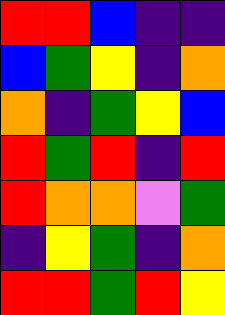[["red", "red", "blue", "indigo", "indigo"], ["blue", "green", "yellow", "indigo", "orange"], ["orange", "indigo", "green", "yellow", "blue"], ["red", "green", "red", "indigo", "red"], ["red", "orange", "orange", "violet", "green"], ["indigo", "yellow", "green", "indigo", "orange"], ["red", "red", "green", "red", "yellow"]]